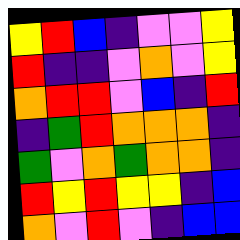[["yellow", "red", "blue", "indigo", "violet", "violet", "yellow"], ["red", "indigo", "indigo", "violet", "orange", "violet", "yellow"], ["orange", "red", "red", "violet", "blue", "indigo", "red"], ["indigo", "green", "red", "orange", "orange", "orange", "indigo"], ["green", "violet", "orange", "green", "orange", "orange", "indigo"], ["red", "yellow", "red", "yellow", "yellow", "indigo", "blue"], ["orange", "violet", "red", "violet", "indigo", "blue", "blue"]]